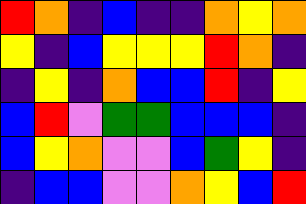[["red", "orange", "indigo", "blue", "indigo", "indigo", "orange", "yellow", "orange"], ["yellow", "indigo", "blue", "yellow", "yellow", "yellow", "red", "orange", "indigo"], ["indigo", "yellow", "indigo", "orange", "blue", "blue", "red", "indigo", "yellow"], ["blue", "red", "violet", "green", "green", "blue", "blue", "blue", "indigo"], ["blue", "yellow", "orange", "violet", "violet", "blue", "green", "yellow", "indigo"], ["indigo", "blue", "blue", "violet", "violet", "orange", "yellow", "blue", "red"]]